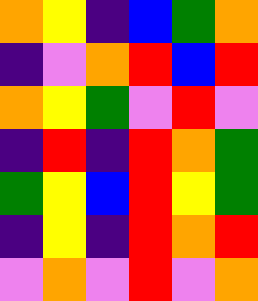[["orange", "yellow", "indigo", "blue", "green", "orange"], ["indigo", "violet", "orange", "red", "blue", "red"], ["orange", "yellow", "green", "violet", "red", "violet"], ["indigo", "red", "indigo", "red", "orange", "green"], ["green", "yellow", "blue", "red", "yellow", "green"], ["indigo", "yellow", "indigo", "red", "orange", "red"], ["violet", "orange", "violet", "red", "violet", "orange"]]